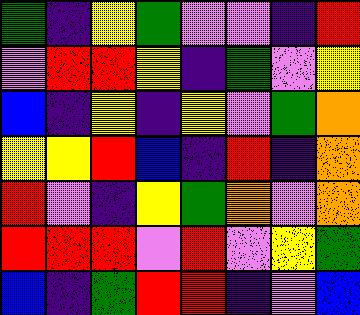[["green", "indigo", "yellow", "green", "violet", "violet", "indigo", "red"], ["violet", "red", "red", "yellow", "indigo", "green", "violet", "yellow"], ["blue", "indigo", "yellow", "indigo", "yellow", "violet", "green", "orange"], ["yellow", "yellow", "red", "blue", "indigo", "red", "indigo", "orange"], ["red", "violet", "indigo", "yellow", "green", "orange", "violet", "orange"], ["red", "red", "red", "violet", "red", "violet", "yellow", "green"], ["blue", "indigo", "green", "red", "red", "indigo", "violet", "blue"]]